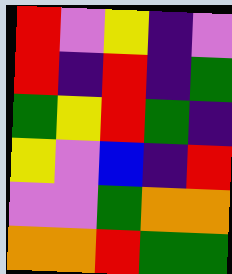[["red", "violet", "yellow", "indigo", "violet"], ["red", "indigo", "red", "indigo", "green"], ["green", "yellow", "red", "green", "indigo"], ["yellow", "violet", "blue", "indigo", "red"], ["violet", "violet", "green", "orange", "orange"], ["orange", "orange", "red", "green", "green"]]